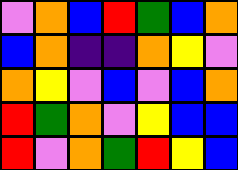[["violet", "orange", "blue", "red", "green", "blue", "orange"], ["blue", "orange", "indigo", "indigo", "orange", "yellow", "violet"], ["orange", "yellow", "violet", "blue", "violet", "blue", "orange"], ["red", "green", "orange", "violet", "yellow", "blue", "blue"], ["red", "violet", "orange", "green", "red", "yellow", "blue"]]